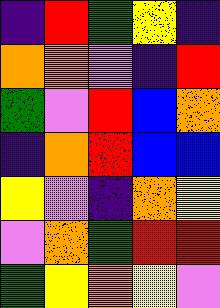[["indigo", "red", "green", "yellow", "indigo"], ["orange", "orange", "violet", "indigo", "red"], ["green", "violet", "red", "blue", "orange"], ["indigo", "orange", "red", "blue", "blue"], ["yellow", "violet", "indigo", "orange", "yellow"], ["violet", "orange", "green", "red", "red"], ["green", "yellow", "orange", "yellow", "violet"]]